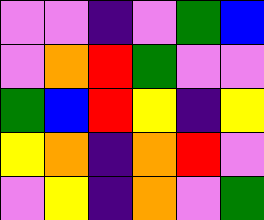[["violet", "violet", "indigo", "violet", "green", "blue"], ["violet", "orange", "red", "green", "violet", "violet"], ["green", "blue", "red", "yellow", "indigo", "yellow"], ["yellow", "orange", "indigo", "orange", "red", "violet"], ["violet", "yellow", "indigo", "orange", "violet", "green"]]